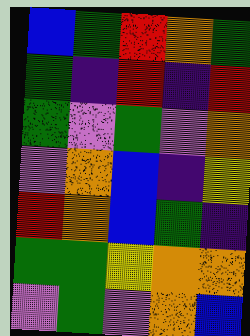[["blue", "green", "red", "orange", "green"], ["green", "indigo", "red", "indigo", "red"], ["green", "violet", "green", "violet", "orange"], ["violet", "orange", "blue", "indigo", "yellow"], ["red", "orange", "blue", "green", "indigo"], ["green", "green", "yellow", "orange", "orange"], ["violet", "green", "violet", "orange", "blue"]]